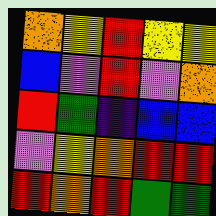[["orange", "yellow", "red", "yellow", "yellow"], ["blue", "violet", "red", "violet", "orange"], ["red", "green", "indigo", "blue", "blue"], ["violet", "yellow", "orange", "red", "red"], ["red", "orange", "red", "green", "green"]]